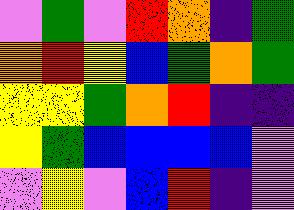[["violet", "green", "violet", "red", "orange", "indigo", "green"], ["orange", "red", "yellow", "blue", "green", "orange", "green"], ["yellow", "yellow", "green", "orange", "red", "indigo", "indigo"], ["yellow", "green", "blue", "blue", "blue", "blue", "violet"], ["violet", "yellow", "violet", "blue", "red", "indigo", "violet"]]